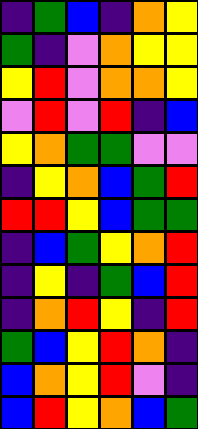[["indigo", "green", "blue", "indigo", "orange", "yellow"], ["green", "indigo", "violet", "orange", "yellow", "yellow"], ["yellow", "red", "violet", "orange", "orange", "yellow"], ["violet", "red", "violet", "red", "indigo", "blue"], ["yellow", "orange", "green", "green", "violet", "violet"], ["indigo", "yellow", "orange", "blue", "green", "red"], ["red", "red", "yellow", "blue", "green", "green"], ["indigo", "blue", "green", "yellow", "orange", "red"], ["indigo", "yellow", "indigo", "green", "blue", "red"], ["indigo", "orange", "red", "yellow", "indigo", "red"], ["green", "blue", "yellow", "red", "orange", "indigo"], ["blue", "orange", "yellow", "red", "violet", "indigo"], ["blue", "red", "yellow", "orange", "blue", "green"]]